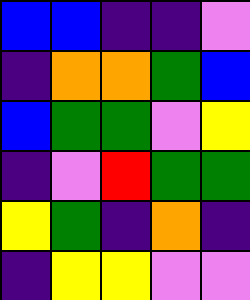[["blue", "blue", "indigo", "indigo", "violet"], ["indigo", "orange", "orange", "green", "blue"], ["blue", "green", "green", "violet", "yellow"], ["indigo", "violet", "red", "green", "green"], ["yellow", "green", "indigo", "orange", "indigo"], ["indigo", "yellow", "yellow", "violet", "violet"]]